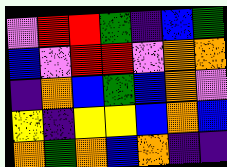[["violet", "red", "red", "green", "indigo", "blue", "green"], ["blue", "violet", "red", "red", "violet", "orange", "orange"], ["indigo", "orange", "blue", "green", "blue", "orange", "violet"], ["yellow", "indigo", "yellow", "yellow", "blue", "orange", "blue"], ["orange", "green", "orange", "blue", "orange", "indigo", "indigo"]]